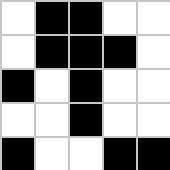[["white", "black", "black", "white", "white"], ["white", "black", "black", "black", "white"], ["black", "white", "black", "white", "white"], ["white", "white", "black", "white", "white"], ["black", "white", "white", "black", "black"]]